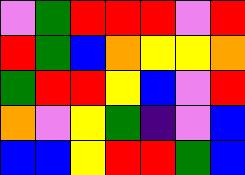[["violet", "green", "red", "red", "red", "violet", "red"], ["red", "green", "blue", "orange", "yellow", "yellow", "orange"], ["green", "red", "red", "yellow", "blue", "violet", "red"], ["orange", "violet", "yellow", "green", "indigo", "violet", "blue"], ["blue", "blue", "yellow", "red", "red", "green", "blue"]]